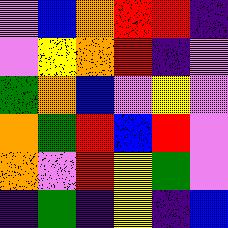[["violet", "blue", "orange", "red", "red", "indigo"], ["violet", "yellow", "orange", "red", "indigo", "violet"], ["green", "orange", "blue", "violet", "yellow", "violet"], ["orange", "green", "red", "blue", "red", "violet"], ["orange", "violet", "red", "yellow", "green", "violet"], ["indigo", "green", "indigo", "yellow", "indigo", "blue"]]